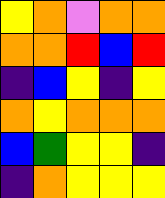[["yellow", "orange", "violet", "orange", "orange"], ["orange", "orange", "red", "blue", "red"], ["indigo", "blue", "yellow", "indigo", "yellow"], ["orange", "yellow", "orange", "orange", "orange"], ["blue", "green", "yellow", "yellow", "indigo"], ["indigo", "orange", "yellow", "yellow", "yellow"]]